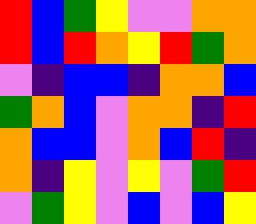[["red", "blue", "green", "yellow", "violet", "violet", "orange", "orange"], ["red", "blue", "red", "orange", "yellow", "red", "green", "orange"], ["violet", "indigo", "blue", "blue", "indigo", "orange", "orange", "blue"], ["green", "orange", "blue", "violet", "orange", "orange", "indigo", "red"], ["orange", "blue", "blue", "violet", "orange", "blue", "red", "indigo"], ["orange", "indigo", "yellow", "violet", "yellow", "violet", "green", "red"], ["violet", "green", "yellow", "violet", "blue", "violet", "blue", "yellow"]]